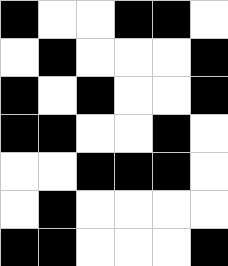[["black", "white", "white", "black", "black", "white"], ["white", "black", "white", "white", "white", "black"], ["black", "white", "black", "white", "white", "black"], ["black", "black", "white", "white", "black", "white"], ["white", "white", "black", "black", "black", "white"], ["white", "black", "white", "white", "white", "white"], ["black", "black", "white", "white", "white", "black"]]